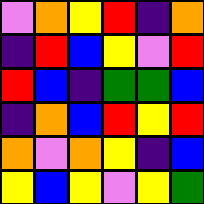[["violet", "orange", "yellow", "red", "indigo", "orange"], ["indigo", "red", "blue", "yellow", "violet", "red"], ["red", "blue", "indigo", "green", "green", "blue"], ["indigo", "orange", "blue", "red", "yellow", "red"], ["orange", "violet", "orange", "yellow", "indigo", "blue"], ["yellow", "blue", "yellow", "violet", "yellow", "green"]]